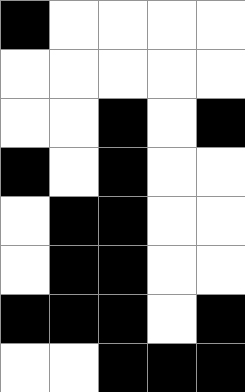[["black", "white", "white", "white", "white"], ["white", "white", "white", "white", "white"], ["white", "white", "black", "white", "black"], ["black", "white", "black", "white", "white"], ["white", "black", "black", "white", "white"], ["white", "black", "black", "white", "white"], ["black", "black", "black", "white", "black"], ["white", "white", "black", "black", "black"]]